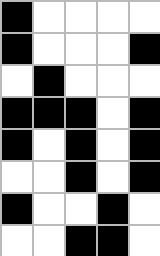[["black", "white", "white", "white", "white"], ["black", "white", "white", "white", "black"], ["white", "black", "white", "white", "white"], ["black", "black", "black", "white", "black"], ["black", "white", "black", "white", "black"], ["white", "white", "black", "white", "black"], ["black", "white", "white", "black", "white"], ["white", "white", "black", "black", "white"]]